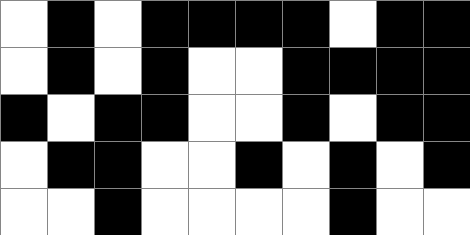[["white", "black", "white", "black", "black", "black", "black", "white", "black", "black"], ["white", "black", "white", "black", "white", "white", "black", "black", "black", "black"], ["black", "white", "black", "black", "white", "white", "black", "white", "black", "black"], ["white", "black", "black", "white", "white", "black", "white", "black", "white", "black"], ["white", "white", "black", "white", "white", "white", "white", "black", "white", "white"]]